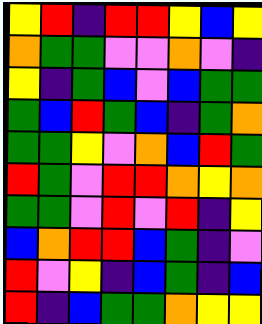[["yellow", "red", "indigo", "red", "red", "yellow", "blue", "yellow"], ["orange", "green", "green", "violet", "violet", "orange", "violet", "indigo"], ["yellow", "indigo", "green", "blue", "violet", "blue", "green", "green"], ["green", "blue", "red", "green", "blue", "indigo", "green", "orange"], ["green", "green", "yellow", "violet", "orange", "blue", "red", "green"], ["red", "green", "violet", "red", "red", "orange", "yellow", "orange"], ["green", "green", "violet", "red", "violet", "red", "indigo", "yellow"], ["blue", "orange", "red", "red", "blue", "green", "indigo", "violet"], ["red", "violet", "yellow", "indigo", "blue", "green", "indigo", "blue"], ["red", "indigo", "blue", "green", "green", "orange", "yellow", "yellow"]]